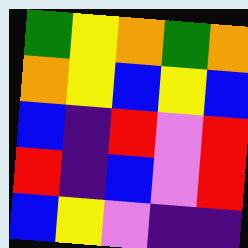[["green", "yellow", "orange", "green", "orange"], ["orange", "yellow", "blue", "yellow", "blue"], ["blue", "indigo", "red", "violet", "red"], ["red", "indigo", "blue", "violet", "red"], ["blue", "yellow", "violet", "indigo", "indigo"]]